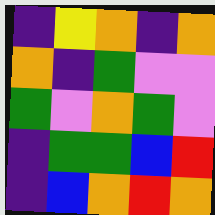[["indigo", "yellow", "orange", "indigo", "orange"], ["orange", "indigo", "green", "violet", "violet"], ["green", "violet", "orange", "green", "violet"], ["indigo", "green", "green", "blue", "red"], ["indigo", "blue", "orange", "red", "orange"]]